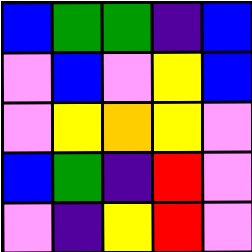[["blue", "green", "green", "indigo", "blue"], ["violet", "blue", "violet", "yellow", "blue"], ["violet", "yellow", "orange", "yellow", "violet"], ["blue", "green", "indigo", "red", "violet"], ["violet", "indigo", "yellow", "red", "violet"]]